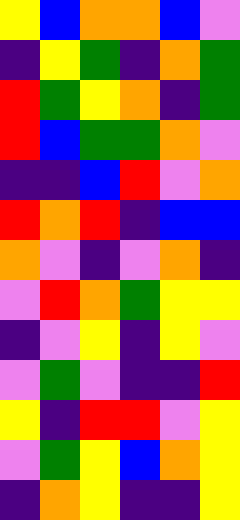[["yellow", "blue", "orange", "orange", "blue", "violet"], ["indigo", "yellow", "green", "indigo", "orange", "green"], ["red", "green", "yellow", "orange", "indigo", "green"], ["red", "blue", "green", "green", "orange", "violet"], ["indigo", "indigo", "blue", "red", "violet", "orange"], ["red", "orange", "red", "indigo", "blue", "blue"], ["orange", "violet", "indigo", "violet", "orange", "indigo"], ["violet", "red", "orange", "green", "yellow", "yellow"], ["indigo", "violet", "yellow", "indigo", "yellow", "violet"], ["violet", "green", "violet", "indigo", "indigo", "red"], ["yellow", "indigo", "red", "red", "violet", "yellow"], ["violet", "green", "yellow", "blue", "orange", "yellow"], ["indigo", "orange", "yellow", "indigo", "indigo", "yellow"]]